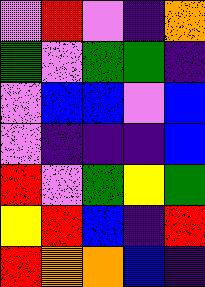[["violet", "red", "violet", "indigo", "orange"], ["green", "violet", "green", "green", "indigo"], ["violet", "blue", "blue", "violet", "blue"], ["violet", "indigo", "indigo", "indigo", "blue"], ["red", "violet", "green", "yellow", "green"], ["yellow", "red", "blue", "indigo", "red"], ["red", "orange", "orange", "blue", "indigo"]]